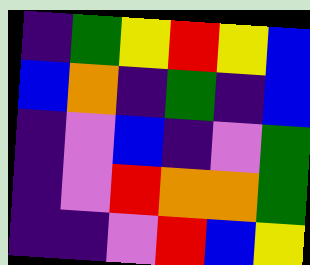[["indigo", "green", "yellow", "red", "yellow", "blue"], ["blue", "orange", "indigo", "green", "indigo", "blue"], ["indigo", "violet", "blue", "indigo", "violet", "green"], ["indigo", "violet", "red", "orange", "orange", "green"], ["indigo", "indigo", "violet", "red", "blue", "yellow"]]